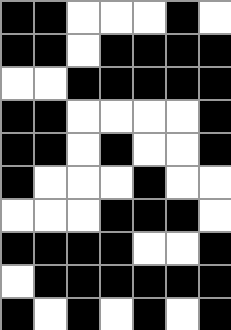[["black", "black", "white", "white", "white", "black", "white"], ["black", "black", "white", "black", "black", "black", "black"], ["white", "white", "black", "black", "black", "black", "black"], ["black", "black", "white", "white", "white", "white", "black"], ["black", "black", "white", "black", "white", "white", "black"], ["black", "white", "white", "white", "black", "white", "white"], ["white", "white", "white", "black", "black", "black", "white"], ["black", "black", "black", "black", "white", "white", "black"], ["white", "black", "black", "black", "black", "black", "black"], ["black", "white", "black", "white", "black", "white", "black"]]